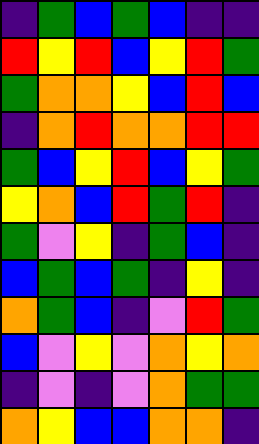[["indigo", "green", "blue", "green", "blue", "indigo", "indigo"], ["red", "yellow", "red", "blue", "yellow", "red", "green"], ["green", "orange", "orange", "yellow", "blue", "red", "blue"], ["indigo", "orange", "red", "orange", "orange", "red", "red"], ["green", "blue", "yellow", "red", "blue", "yellow", "green"], ["yellow", "orange", "blue", "red", "green", "red", "indigo"], ["green", "violet", "yellow", "indigo", "green", "blue", "indigo"], ["blue", "green", "blue", "green", "indigo", "yellow", "indigo"], ["orange", "green", "blue", "indigo", "violet", "red", "green"], ["blue", "violet", "yellow", "violet", "orange", "yellow", "orange"], ["indigo", "violet", "indigo", "violet", "orange", "green", "green"], ["orange", "yellow", "blue", "blue", "orange", "orange", "indigo"]]